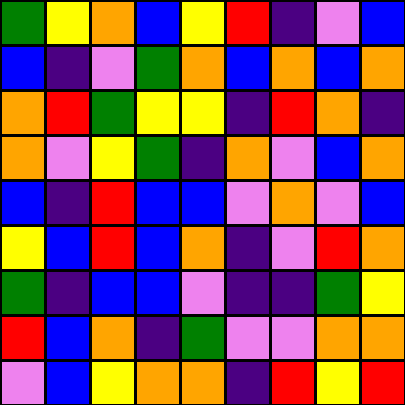[["green", "yellow", "orange", "blue", "yellow", "red", "indigo", "violet", "blue"], ["blue", "indigo", "violet", "green", "orange", "blue", "orange", "blue", "orange"], ["orange", "red", "green", "yellow", "yellow", "indigo", "red", "orange", "indigo"], ["orange", "violet", "yellow", "green", "indigo", "orange", "violet", "blue", "orange"], ["blue", "indigo", "red", "blue", "blue", "violet", "orange", "violet", "blue"], ["yellow", "blue", "red", "blue", "orange", "indigo", "violet", "red", "orange"], ["green", "indigo", "blue", "blue", "violet", "indigo", "indigo", "green", "yellow"], ["red", "blue", "orange", "indigo", "green", "violet", "violet", "orange", "orange"], ["violet", "blue", "yellow", "orange", "orange", "indigo", "red", "yellow", "red"]]